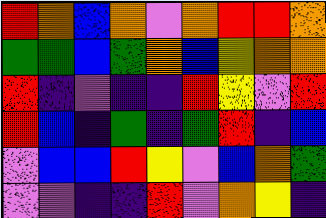[["red", "orange", "blue", "orange", "violet", "orange", "red", "red", "orange"], ["green", "green", "blue", "green", "orange", "blue", "yellow", "orange", "orange"], ["red", "indigo", "violet", "indigo", "indigo", "red", "yellow", "violet", "red"], ["red", "blue", "indigo", "green", "indigo", "green", "red", "indigo", "blue"], ["violet", "blue", "blue", "red", "yellow", "violet", "blue", "orange", "green"], ["violet", "violet", "indigo", "indigo", "red", "violet", "orange", "yellow", "indigo"]]